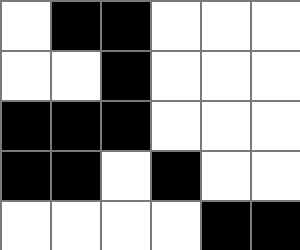[["white", "black", "black", "white", "white", "white"], ["white", "white", "black", "white", "white", "white"], ["black", "black", "black", "white", "white", "white"], ["black", "black", "white", "black", "white", "white"], ["white", "white", "white", "white", "black", "black"]]